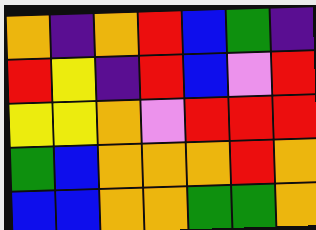[["orange", "indigo", "orange", "red", "blue", "green", "indigo"], ["red", "yellow", "indigo", "red", "blue", "violet", "red"], ["yellow", "yellow", "orange", "violet", "red", "red", "red"], ["green", "blue", "orange", "orange", "orange", "red", "orange"], ["blue", "blue", "orange", "orange", "green", "green", "orange"]]